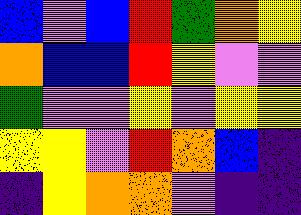[["blue", "violet", "blue", "red", "green", "orange", "yellow"], ["orange", "blue", "blue", "red", "yellow", "violet", "violet"], ["green", "violet", "violet", "yellow", "violet", "yellow", "yellow"], ["yellow", "yellow", "violet", "red", "orange", "blue", "indigo"], ["indigo", "yellow", "orange", "orange", "violet", "indigo", "indigo"]]